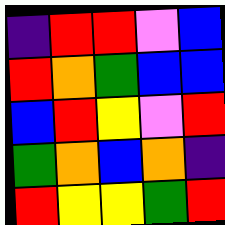[["indigo", "red", "red", "violet", "blue"], ["red", "orange", "green", "blue", "blue"], ["blue", "red", "yellow", "violet", "red"], ["green", "orange", "blue", "orange", "indigo"], ["red", "yellow", "yellow", "green", "red"]]